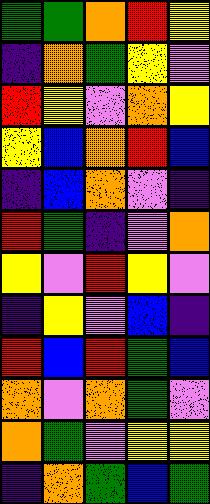[["green", "green", "orange", "red", "yellow"], ["indigo", "orange", "green", "yellow", "violet"], ["red", "yellow", "violet", "orange", "yellow"], ["yellow", "blue", "orange", "red", "blue"], ["indigo", "blue", "orange", "violet", "indigo"], ["red", "green", "indigo", "violet", "orange"], ["yellow", "violet", "red", "yellow", "violet"], ["indigo", "yellow", "violet", "blue", "indigo"], ["red", "blue", "red", "green", "blue"], ["orange", "violet", "orange", "green", "violet"], ["orange", "green", "violet", "yellow", "yellow"], ["indigo", "orange", "green", "blue", "green"]]